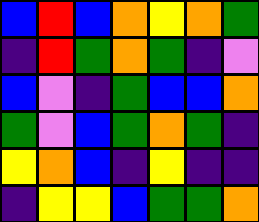[["blue", "red", "blue", "orange", "yellow", "orange", "green"], ["indigo", "red", "green", "orange", "green", "indigo", "violet"], ["blue", "violet", "indigo", "green", "blue", "blue", "orange"], ["green", "violet", "blue", "green", "orange", "green", "indigo"], ["yellow", "orange", "blue", "indigo", "yellow", "indigo", "indigo"], ["indigo", "yellow", "yellow", "blue", "green", "green", "orange"]]